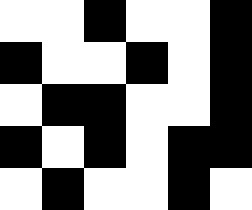[["white", "white", "black", "white", "white", "black"], ["black", "white", "white", "black", "white", "black"], ["white", "black", "black", "white", "white", "black"], ["black", "white", "black", "white", "black", "black"], ["white", "black", "white", "white", "black", "white"]]